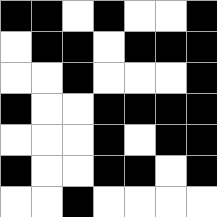[["black", "black", "white", "black", "white", "white", "black"], ["white", "black", "black", "white", "black", "black", "black"], ["white", "white", "black", "white", "white", "white", "black"], ["black", "white", "white", "black", "black", "black", "black"], ["white", "white", "white", "black", "white", "black", "black"], ["black", "white", "white", "black", "black", "white", "black"], ["white", "white", "black", "white", "white", "white", "white"]]